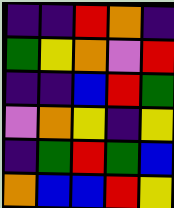[["indigo", "indigo", "red", "orange", "indigo"], ["green", "yellow", "orange", "violet", "red"], ["indigo", "indigo", "blue", "red", "green"], ["violet", "orange", "yellow", "indigo", "yellow"], ["indigo", "green", "red", "green", "blue"], ["orange", "blue", "blue", "red", "yellow"]]